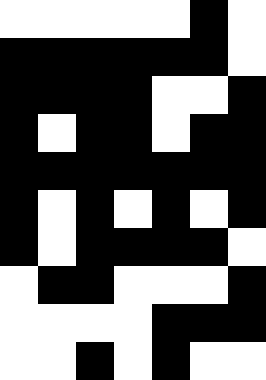[["white", "white", "white", "white", "white", "black", "white"], ["black", "black", "black", "black", "black", "black", "white"], ["black", "black", "black", "black", "white", "white", "black"], ["black", "white", "black", "black", "white", "black", "black"], ["black", "black", "black", "black", "black", "black", "black"], ["black", "white", "black", "white", "black", "white", "black"], ["black", "white", "black", "black", "black", "black", "white"], ["white", "black", "black", "white", "white", "white", "black"], ["white", "white", "white", "white", "black", "black", "black"], ["white", "white", "black", "white", "black", "white", "white"]]